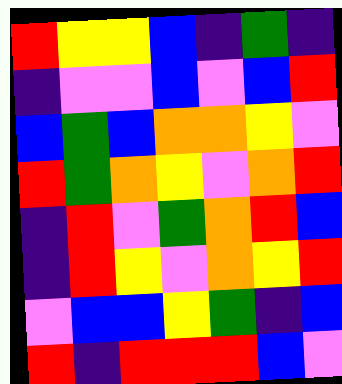[["red", "yellow", "yellow", "blue", "indigo", "green", "indigo"], ["indigo", "violet", "violet", "blue", "violet", "blue", "red"], ["blue", "green", "blue", "orange", "orange", "yellow", "violet"], ["red", "green", "orange", "yellow", "violet", "orange", "red"], ["indigo", "red", "violet", "green", "orange", "red", "blue"], ["indigo", "red", "yellow", "violet", "orange", "yellow", "red"], ["violet", "blue", "blue", "yellow", "green", "indigo", "blue"], ["red", "indigo", "red", "red", "red", "blue", "violet"]]